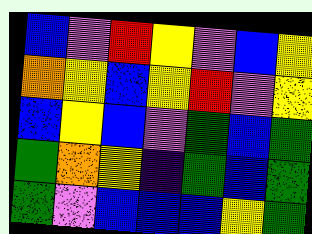[["blue", "violet", "red", "yellow", "violet", "blue", "yellow"], ["orange", "yellow", "blue", "yellow", "red", "violet", "yellow"], ["blue", "yellow", "blue", "violet", "green", "blue", "green"], ["green", "orange", "yellow", "indigo", "green", "blue", "green"], ["green", "violet", "blue", "blue", "blue", "yellow", "green"]]